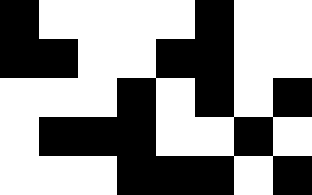[["black", "white", "white", "white", "white", "black", "white", "white"], ["black", "black", "white", "white", "black", "black", "white", "white"], ["white", "white", "white", "black", "white", "black", "white", "black"], ["white", "black", "black", "black", "white", "white", "black", "white"], ["white", "white", "white", "black", "black", "black", "white", "black"]]